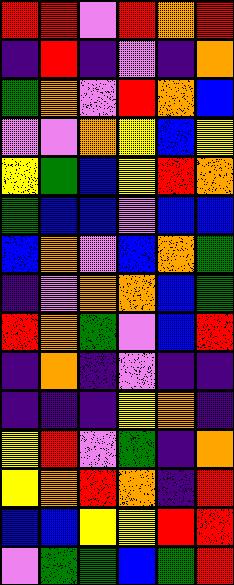[["red", "red", "violet", "red", "orange", "red"], ["indigo", "red", "indigo", "violet", "indigo", "orange"], ["green", "orange", "violet", "red", "orange", "blue"], ["violet", "violet", "orange", "yellow", "blue", "yellow"], ["yellow", "green", "blue", "yellow", "red", "orange"], ["green", "blue", "blue", "violet", "blue", "blue"], ["blue", "orange", "violet", "blue", "orange", "green"], ["indigo", "violet", "orange", "orange", "blue", "green"], ["red", "orange", "green", "violet", "blue", "red"], ["indigo", "orange", "indigo", "violet", "indigo", "indigo"], ["indigo", "indigo", "indigo", "yellow", "orange", "indigo"], ["yellow", "red", "violet", "green", "indigo", "orange"], ["yellow", "orange", "red", "orange", "indigo", "red"], ["blue", "blue", "yellow", "yellow", "red", "red"], ["violet", "green", "green", "blue", "green", "red"]]